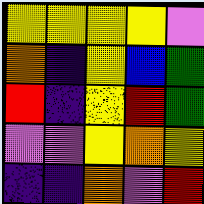[["yellow", "yellow", "yellow", "yellow", "violet"], ["orange", "indigo", "yellow", "blue", "green"], ["red", "indigo", "yellow", "red", "green"], ["violet", "violet", "yellow", "orange", "yellow"], ["indigo", "indigo", "orange", "violet", "red"]]